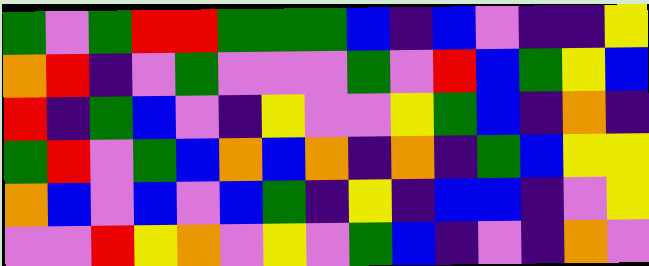[["green", "violet", "green", "red", "red", "green", "green", "green", "blue", "indigo", "blue", "violet", "indigo", "indigo", "yellow"], ["orange", "red", "indigo", "violet", "green", "violet", "violet", "violet", "green", "violet", "red", "blue", "green", "yellow", "blue"], ["red", "indigo", "green", "blue", "violet", "indigo", "yellow", "violet", "violet", "yellow", "green", "blue", "indigo", "orange", "indigo"], ["green", "red", "violet", "green", "blue", "orange", "blue", "orange", "indigo", "orange", "indigo", "green", "blue", "yellow", "yellow"], ["orange", "blue", "violet", "blue", "violet", "blue", "green", "indigo", "yellow", "indigo", "blue", "blue", "indigo", "violet", "yellow"], ["violet", "violet", "red", "yellow", "orange", "violet", "yellow", "violet", "green", "blue", "indigo", "violet", "indigo", "orange", "violet"]]